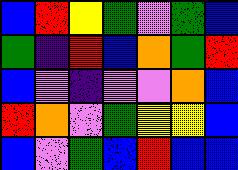[["blue", "red", "yellow", "green", "violet", "green", "blue"], ["green", "indigo", "red", "blue", "orange", "green", "red"], ["blue", "violet", "indigo", "violet", "violet", "orange", "blue"], ["red", "orange", "violet", "green", "yellow", "yellow", "blue"], ["blue", "violet", "green", "blue", "red", "blue", "blue"]]